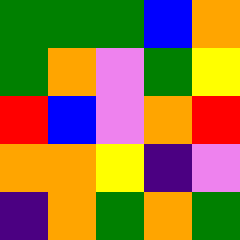[["green", "green", "green", "blue", "orange"], ["green", "orange", "violet", "green", "yellow"], ["red", "blue", "violet", "orange", "red"], ["orange", "orange", "yellow", "indigo", "violet"], ["indigo", "orange", "green", "orange", "green"]]